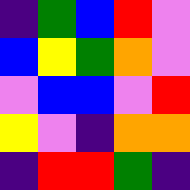[["indigo", "green", "blue", "red", "violet"], ["blue", "yellow", "green", "orange", "violet"], ["violet", "blue", "blue", "violet", "red"], ["yellow", "violet", "indigo", "orange", "orange"], ["indigo", "red", "red", "green", "indigo"]]